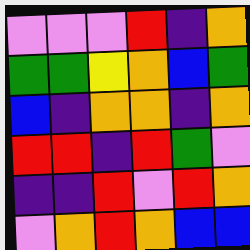[["violet", "violet", "violet", "red", "indigo", "orange"], ["green", "green", "yellow", "orange", "blue", "green"], ["blue", "indigo", "orange", "orange", "indigo", "orange"], ["red", "red", "indigo", "red", "green", "violet"], ["indigo", "indigo", "red", "violet", "red", "orange"], ["violet", "orange", "red", "orange", "blue", "blue"]]